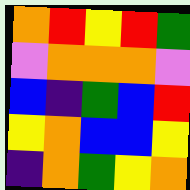[["orange", "red", "yellow", "red", "green"], ["violet", "orange", "orange", "orange", "violet"], ["blue", "indigo", "green", "blue", "red"], ["yellow", "orange", "blue", "blue", "yellow"], ["indigo", "orange", "green", "yellow", "orange"]]